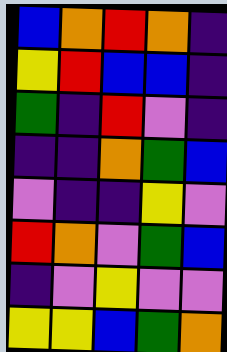[["blue", "orange", "red", "orange", "indigo"], ["yellow", "red", "blue", "blue", "indigo"], ["green", "indigo", "red", "violet", "indigo"], ["indigo", "indigo", "orange", "green", "blue"], ["violet", "indigo", "indigo", "yellow", "violet"], ["red", "orange", "violet", "green", "blue"], ["indigo", "violet", "yellow", "violet", "violet"], ["yellow", "yellow", "blue", "green", "orange"]]